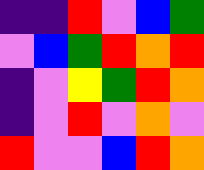[["indigo", "indigo", "red", "violet", "blue", "green"], ["violet", "blue", "green", "red", "orange", "red"], ["indigo", "violet", "yellow", "green", "red", "orange"], ["indigo", "violet", "red", "violet", "orange", "violet"], ["red", "violet", "violet", "blue", "red", "orange"]]